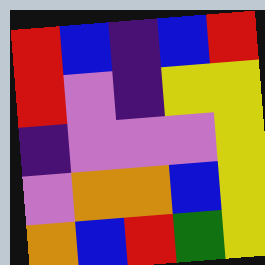[["red", "blue", "indigo", "blue", "red"], ["red", "violet", "indigo", "yellow", "yellow"], ["indigo", "violet", "violet", "violet", "yellow"], ["violet", "orange", "orange", "blue", "yellow"], ["orange", "blue", "red", "green", "yellow"]]